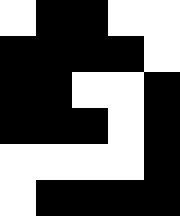[["white", "black", "black", "white", "white"], ["black", "black", "black", "black", "white"], ["black", "black", "white", "white", "black"], ["black", "black", "black", "white", "black"], ["white", "white", "white", "white", "black"], ["white", "black", "black", "black", "black"]]